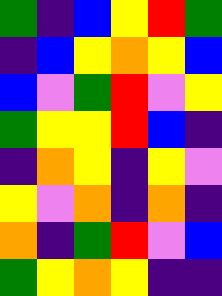[["green", "indigo", "blue", "yellow", "red", "green"], ["indigo", "blue", "yellow", "orange", "yellow", "blue"], ["blue", "violet", "green", "red", "violet", "yellow"], ["green", "yellow", "yellow", "red", "blue", "indigo"], ["indigo", "orange", "yellow", "indigo", "yellow", "violet"], ["yellow", "violet", "orange", "indigo", "orange", "indigo"], ["orange", "indigo", "green", "red", "violet", "blue"], ["green", "yellow", "orange", "yellow", "indigo", "indigo"]]